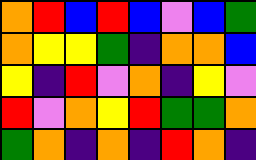[["orange", "red", "blue", "red", "blue", "violet", "blue", "green"], ["orange", "yellow", "yellow", "green", "indigo", "orange", "orange", "blue"], ["yellow", "indigo", "red", "violet", "orange", "indigo", "yellow", "violet"], ["red", "violet", "orange", "yellow", "red", "green", "green", "orange"], ["green", "orange", "indigo", "orange", "indigo", "red", "orange", "indigo"]]